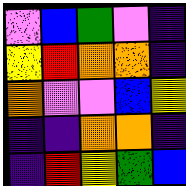[["violet", "blue", "green", "violet", "indigo"], ["yellow", "red", "orange", "orange", "indigo"], ["orange", "violet", "violet", "blue", "yellow"], ["indigo", "indigo", "orange", "orange", "indigo"], ["indigo", "red", "yellow", "green", "blue"]]